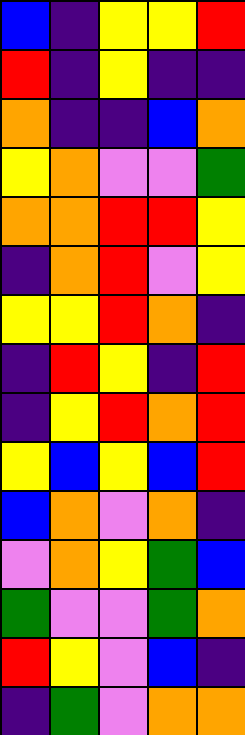[["blue", "indigo", "yellow", "yellow", "red"], ["red", "indigo", "yellow", "indigo", "indigo"], ["orange", "indigo", "indigo", "blue", "orange"], ["yellow", "orange", "violet", "violet", "green"], ["orange", "orange", "red", "red", "yellow"], ["indigo", "orange", "red", "violet", "yellow"], ["yellow", "yellow", "red", "orange", "indigo"], ["indigo", "red", "yellow", "indigo", "red"], ["indigo", "yellow", "red", "orange", "red"], ["yellow", "blue", "yellow", "blue", "red"], ["blue", "orange", "violet", "orange", "indigo"], ["violet", "orange", "yellow", "green", "blue"], ["green", "violet", "violet", "green", "orange"], ["red", "yellow", "violet", "blue", "indigo"], ["indigo", "green", "violet", "orange", "orange"]]